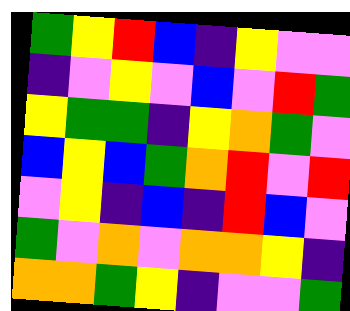[["green", "yellow", "red", "blue", "indigo", "yellow", "violet", "violet"], ["indigo", "violet", "yellow", "violet", "blue", "violet", "red", "green"], ["yellow", "green", "green", "indigo", "yellow", "orange", "green", "violet"], ["blue", "yellow", "blue", "green", "orange", "red", "violet", "red"], ["violet", "yellow", "indigo", "blue", "indigo", "red", "blue", "violet"], ["green", "violet", "orange", "violet", "orange", "orange", "yellow", "indigo"], ["orange", "orange", "green", "yellow", "indigo", "violet", "violet", "green"]]